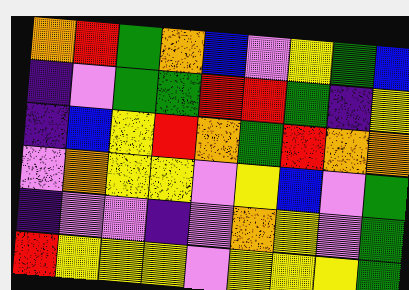[["orange", "red", "green", "orange", "blue", "violet", "yellow", "green", "blue"], ["indigo", "violet", "green", "green", "red", "red", "green", "indigo", "yellow"], ["indigo", "blue", "yellow", "red", "orange", "green", "red", "orange", "orange"], ["violet", "orange", "yellow", "yellow", "violet", "yellow", "blue", "violet", "green"], ["indigo", "violet", "violet", "indigo", "violet", "orange", "yellow", "violet", "green"], ["red", "yellow", "yellow", "yellow", "violet", "yellow", "yellow", "yellow", "green"]]